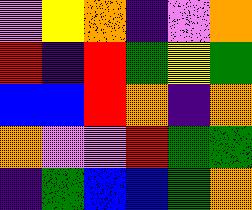[["violet", "yellow", "orange", "indigo", "violet", "orange"], ["red", "indigo", "red", "green", "yellow", "green"], ["blue", "blue", "red", "orange", "indigo", "orange"], ["orange", "violet", "violet", "red", "green", "green"], ["indigo", "green", "blue", "blue", "green", "orange"]]